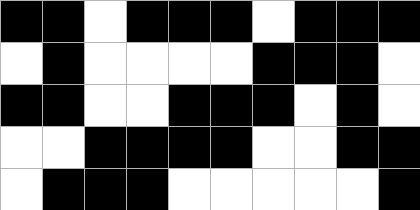[["black", "black", "white", "black", "black", "black", "white", "black", "black", "black"], ["white", "black", "white", "white", "white", "white", "black", "black", "black", "white"], ["black", "black", "white", "white", "black", "black", "black", "white", "black", "white"], ["white", "white", "black", "black", "black", "black", "white", "white", "black", "black"], ["white", "black", "black", "black", "white", "white", "white", "white", "white", "black"]]